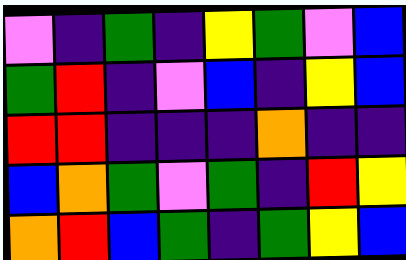[["violet", "indigo", "green", "indigo", "yellow", "green", "violet", "blue"], ["green", "red", "indigo", "violet", "blue", "indigo", "yellow", "blue"], ["red", "red", "indigo", "indigo", "indigo", "orange", "indigo", "indigo"], ["blue", "orange", "green", "violet", "green", "indigo", "red", "yellow"], ["orange", "red", "blue", "green", "indigo", "green", "yellow", "blue"]]